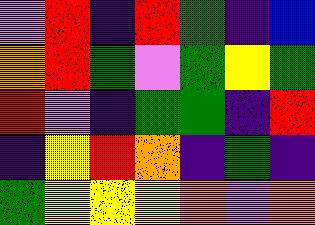[["violet", "red", "indigo", "red", "green", "indigo", "blue"], ["orange", "red", "green", "violet", "green", "yellow", "green"], ["red", "violet", "indigo", "green", "green", "indigo", "red"], ["indigo", "yellow", "red", "orange", "indigo", "green", "indigo"], ["green", "yellow", "yellow", "yellow", "orange", "violet", "orange"]]